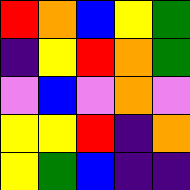[["red", "orange", "blue", "yellow", "green"], ["indigo", "yellow", "red", "orange", "green"], ["violet", "blue", "violet", "orange", "violet"], ["yellow", "yellow", "red", "indigo", "orange"], ["yellow", "green", "blue", "indigo", "indigo"]]